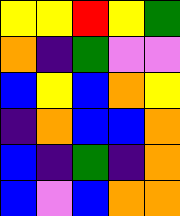[["yellow", "yellow", "red", "yellow", "green"], ["orange", "indigo", "green", "violet", "violet"], ["blue", "yellow", "blue", "orange", "yellow"], ["indigo", "orange", "blue", "blue", "orange"], ["blue", "indigo", "green", "indigo", "orange"], ["blue", "violet", "blue", "orange", "orange"]]